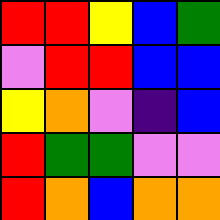[["red", "red", "yellow", "blue", "green"], ["violet", "red", "red", "blue", "blue"], ["yellow", "orange", "violet", "indigo", "blue"], ["red", "green", "green", "violet", "violet"], ["red", "orange", "blue", "orange", "orange"]]